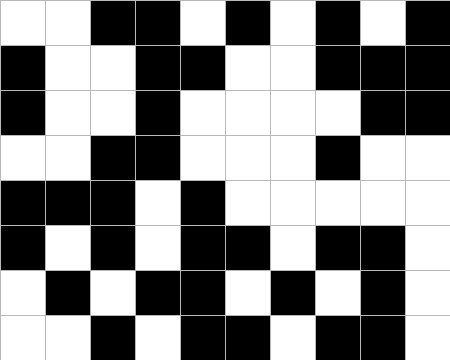[["white", "white", "black", "black", "white", "black", "white", "black", "white", "black"], ["black", "white", "white", "black", "black", "white", "white", "black", "black", "black"], ["black", "white", "white", "black", "white", "white", "white", "white", "black", "black"], ["white", "white", "black", "black", "white", "white", "white", "black", "white", "white"], ["black", "black", "black", "white", "black", "white", "white", "white", "white", "white"], ["black", "white", "black", "white", "black", "black", "white", "black", "black", "white"], ["white", "black", "white", "black", "black", "white", "black", "white", "black", "white"], ["white", "white", "black", "white", "black", "black", "white", "black", "black", "white"]]